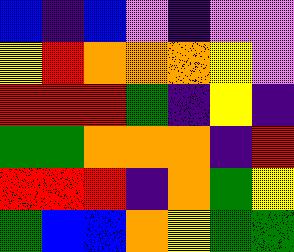[["blue", "indigo", "blue", "violet", "indigo", "violet", "violet"], ["yellow", "red", "orange", "orange", "orange", "yellow", "violet"], ["red", "red", "red", "green", "indigo", "yellow", "indigo"], ["green", "green", "orange", "orange", "orange", "indigo", "red"], ["red", "red", "red", "indigo", "orange", "green", "yellow"], ["green", "blue", "blue", "orange", "yellow", "green", "green"]]